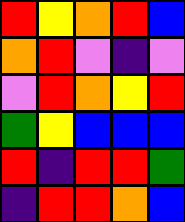[["red", "yellow", "orange", "red", "blue"], ["orange", "red", "violet", "indigo", "violet"], ["violet", "red", "orange", "yellow", "red"], ["green", "yellow", "blue", "blue", "blue"], ["red", "indigo", "red", "red", "green"], ["indigo", "red", "red", "orange", "blue"]]